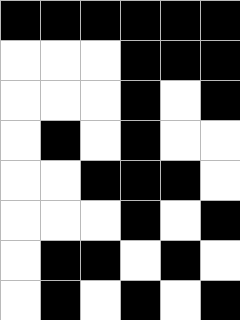[["black", "black", "black", "black", "black", "black"], ["white", "white", "white", "black", "black", "black"], ["white", "white", "white", "black", "white", "black"], ["white", "black", "white", "black", "white", "white"], ["white", "white", "black", "black", "black", "white"], ["white", "white", "white", "black", "white", "black"], ["white", "black", "black", "white", "black", "white"], ["white", "black", "white", "black", "white", "black"]]